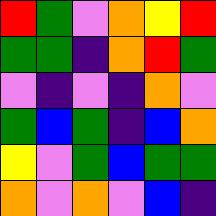[["red", "green", "violet", "orange", "yellow", "red"], ["green", "green", "indigo", "orange", "red", "green"], ["violet", "indigo", "violet", "indigo", "orange", "violet"], ["green", "blue", "green", "indigo", "blue", "orange"], ["yellow", "violet", "green", "blue", "green", "green"], ["orange", "violet", "orange", "violet", "blue", "indigo"]]